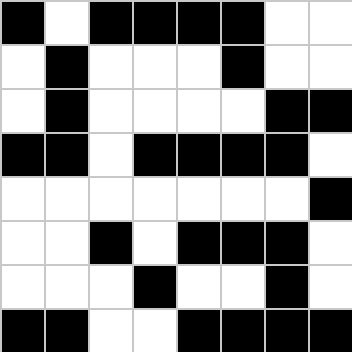[["black", "white", "black", "black", "black", "black", "white", "white"], ["white", "black", "white", "white", "white", "black", "white", "white"], ["white", "black", "white", "white", "white", "white", "black", "black"], ["black", "black", "white", "black", "black", "black", "black", "white"], ["white", "white", "white", "white", "white", "white", "white", "black"], ["white", "white", "black", "white", "black", "black", "black", "white"], ["white", "white", "white", "black", "white", "white", "black", "white"], ["black", "black", "white", "white", "black", "black", "black", "black"]]